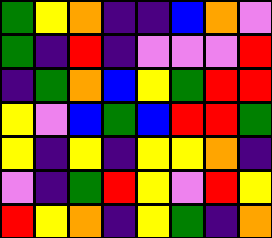[["green", "yellow", "orange", "indigo", "indigo", "blue", "orange", "violet"], ["green", "indigo", "red", "indigo", "violet", "violet", "violet", "red"], ["indigo", "green", "orange", "blue", "yellow", "green", "red", "red"], ["yellow", "violet", "blue", "green", "blue", "red", "red", "green"], ["yellow", "indigo", "yellow", "indigo", "yellow", "yellow", "orange", "indigo"], ["violet", "indigo", "green", "red", "yellow", "violet", "red", "yellow"], ["red", "yellow", "orange", "indigo", "yellow", "green", "indigo", "orange"]]